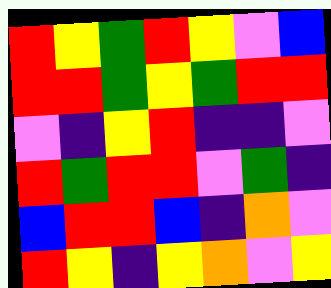[["red", "yellow", "green", "red", "yellow", "violet", "blue"], ["red", "red", "green", "yellow", "green", "red", "red"], ["violet", "indigo", "yellow", "red", "indigo", "indigo", "violet"], ["red", "green", "red", "red", "violet", "green", "indigo"], ["blue", "red", "red", "blue", "indigo", "orange", "violet"], ["red", "yellow", "indigo", "yellow", "orange", "violet", "yellow"]]